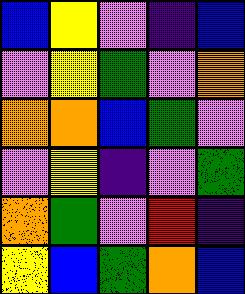[["blue", "yellow", "violet", "indigo", "blue"], ["violet", "yellow", "green", "violet", "orange"], ["orange", "orange", "blue", "green", "violet"], ["violet", "yellow", "indigo", "violet", "green"], ["orange", "green", "violet", "red", "indigo"], ["yellow", "blue", "green", "orange", "blue"]]